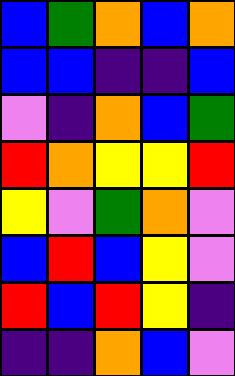[["blue", "green", "orange", "blue", "orange"], ["blue", "blue", "indigo", "indigo", "blue"], ["violet", "indigo", "orange", "blue", "green"], ["red", "orange", "yellow", "yellow", "red"], ["yellow", "violet", "green", "orange", "violet"], ["blue", "red", "blue", "yellow", "violet"], ["red", "blue", "red", "yellow", "indigo"], ["indigo", "indigo", "orange", "blue", "violet"]]